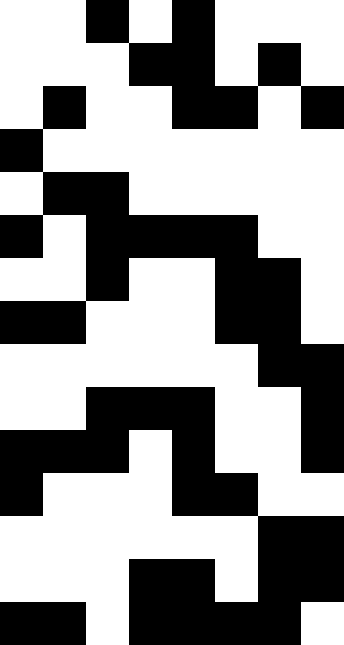[["white", "white", "black", "white", "black", "white", "white", "white"], ["white", "white", "white", "black", "black", "white", "black", "white"], ["white", "black", "white", "white", "black", "black", "white", "black"], ["black", "white", "white", "white", "white", "white", "white", "white"], ["white", "black", "black", "white", "white", "white", "white", "white"], ["black", "white", "black", "black", "black", "black", "white", "white"], ["white", "white", "black", "white", "white", "black", "black", "white"], ["black", "black", "white", "white", "white", "black", "black", "white"], ["white", "white", "white", "white", "white", "white", "black", "black"], ["white", "white", "black", "black", "black", "white", "white", "black"], ["black", "black", "black", "white", "black", "white", "white", "black"], ["black", "white", "white", "white", "black", "black", "white", "white"], ["white", "white", "white", "white", "white", "white", "black", "black"], ["white", "white", "white", "black", "black", "white", "black", "black"], ["black", "black", "white", "black", "black", "black", "black", "white"]]